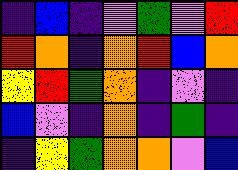[["indigo", "blue", "indigo", "violet", "green", "violet", "red"], ["red", "orange", "indigo", "orange", "red", "blue", "orange"], ["yellow", "red", "green", "orange", "indigo", "violet", "indigo"], ["blue", "violet", "indigo", "orange", "indigo", "green", "indigo"], ["indigo", "yellow", "green", "orange", "orange", "violet", "blue"]]